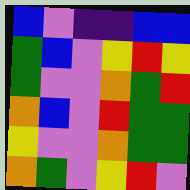[["blue", "violet", "indigo", "indigo", "blue", "blue"], ["green", "blue", "violet", "yellow", "red", "yellow"], ["green", "violet", "violet", "orange", "green", "red"], ["orange", "blue", "violet", "red", "green", "green"], ["yellow", "violet", "violet", "orange", "green", "green"], ["orange", "green", "violet", "yellow", "red", "violet"]]